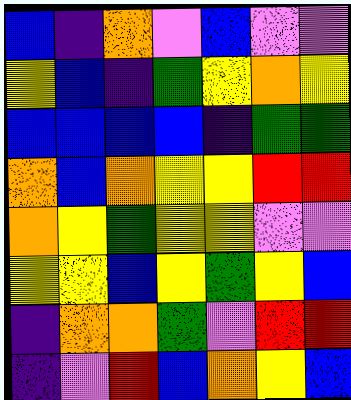[["blue", "indigo", "orange", "violet", "blue", "violet", "violet"], ["yellow", "blue", "indigo", "green", "yellow", "orange", "yellow"], ["blue", "blue", "blue", "blue", "indigo", "green", "green"], ["orange", "blue", "orange", "yellow", "yellow", "red", "red"], ["orange", "yellow", "green", "yellow", "yellow", "violet", "violet"], ["yellow", "yellow", "blue", "yellow", "green", "yellow", "blue"], ["indigo", "orange", "orange", "green", "violet", "red", "red"], ["indigo", "violet", "red", "blue", "orange", "yellow", "blue"]]